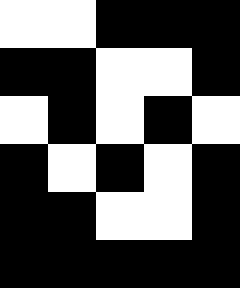[["white", "white", "black", "black", "black"], ["black", "black", "white", "white", "black"], ["white", "black", "white", "black", "white"], ["black", "white", "black", "white", "black"], ["black", "black", "white", "white", "black"], ["black", "black", "black", "black", "black"]]